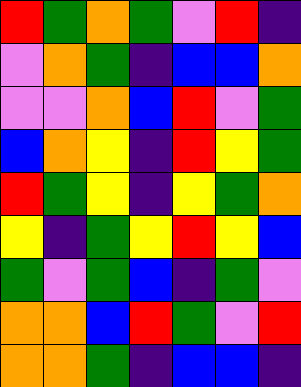[["red", "green", "orange", "green", "violet", "red", "indigo"], ["violet", "orange", "green", "indigo", "blue", "blue", "orange"], ["violet", "violet", "orange", "blue", "red", "violet", "green"], ["blue", "orange", "yellow", "indigo", "red", "yellow", "green"], ["red", "green", "yellow", "indigo", "yellow", "green", "orange"], ["yellow", "indigo", "green", "yellow", "red", "yellow", "blue"], ["green", "violet", "green", "blue", "indigo", "green", "violet"], ["orange", "orange", "blue", "red", "green", "violet", "red"], ["orange", "orange", "green", "indigo", "blue", "blue", "indigo"]]